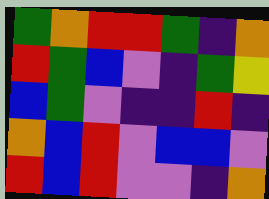[["green", "orange", "red", "red", "green", "indigo", "orange"], ["red", "green", "blue", "violet", "indigo", "green", "yellow"], ["blue", "green", "violet", "indigo", "indigo", "red", "indigo"], ["orange", "blue", "red", "violet", "blue", "blue", "violet"], ["red", "blue", "red", "violet", "violet", "indigo", "orange"]]